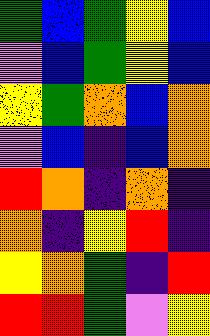[["green", "blue", "green", "yellow", "blue"], ["violet", "blue", "green", "yellow", "blue"], ["yellow", "green", "orange", "blue", "orange"], ["violet", "blue", "indigo", "blue", "orange"], ["red", "orange", "indigo", "orange", "indigo"], ["orange", "indigo", "yellow", "red", "indigo"], ["yellow", "orange", "green", "indigo", "red"], ["red", "red", "green", "violet", "yellow"]]